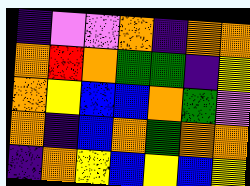[["indigo", "violet", "violet", "orange", "indigo", "orange", "orange"], ["orange", "red", "orange", "green", "green", "indigo", "yellow"], ["orange", "yellow", "blue", "blue", "orange", "green", "violet"], ["orange", "indigo", "blue", "orange", "green", "orange", "orange"], ["indigo", "orange", "yellow", "blue", "yellow", "blue", "yellow"]]